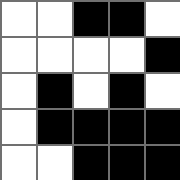[["white", "white", "black", "black", "white"], ["white", "white", "white", "white", "black"], ["white", "black", "white", "black", "white"], ["white", "black", "black", "black", "black"], ["white", "white", "black", "black", "black"]]